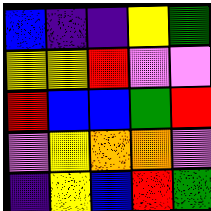[["blue", "indigo", "indigo", "yellow", "green"], ["yellow", "yellow", "red", "violet", "violet"], ["red", "blue", "blue", "green", "red"], ["violet", "yellow", "orange", "orange", "violet"], ["indigo", "yellow", "blue", "red", "green"]]